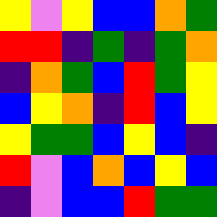[["yellow", "violet", "yellow", "blue", "blue", "orange", "green"], ["red", "red", "indigo", "green", "indigo", "green", "orange"], ["indigo", "orange", "green", "blue", "red", "green", "yellow"], ["blue", "yellow", "orange", "indigo", "red", "blue", "yellow"], ["yellow", "green", "green", "blue", "yellow", "blue", "indigo"], ["red", "violet", "blue", "orange", "blue", "yellow", "blue"], ["indigo", "violet", "blue", "blue", "red", "green", "green"]]